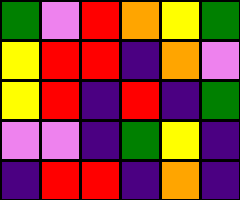[["green", "violet", "red", "orange", "yellow", "green"], ["yellow", "red", "red", "indigo", "orange", "violet"], ["yellow", "red", "indigo", "red", "indigo", "green"], ["violet", "violet", "indigo", "green", "yellow", "indigo"], ["indigo", "red", "red", "indigo", "orange", "indigo"]]